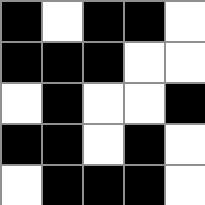[["black", "white", "black", "black", "white"], ["black", "black", "black", "white", "white"], ["white", "black", "white", "white", "black"], ["black", "black", "white", "black", "white"], ["white", "black", "black", "black", "white"]]